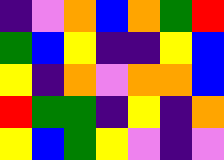[["indigo", "violet", "orange", "blue", "orange", "green", "red"], ["green", "blue", "yellow", "indigo", "indigo", "yellow", "blue"], ["yellow", "indigo", "orange", "violet", "orange", "orange", "blue"], ["red", "green", "green", "indigo", "yellow", "indigo", "orange"], ["yellow", "blue", "green", "yellow", "violet", "indigo", "violet"]]